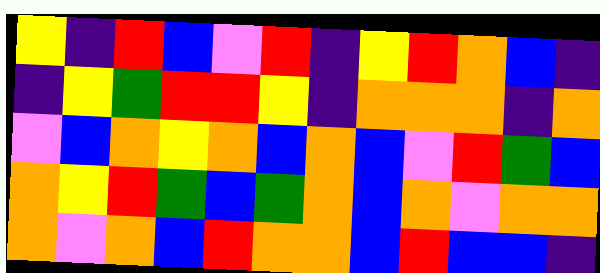[["yellow", "indigo", "red", "blue", "violet", "red", "indigo", "yellow", "red", "orange", "blue", "indigo"], ["indigo", "yellow", "green", "red", "red", "yellow", "indigo", "orange", "orange", "orange", "indigo", "orange"], ["violet", "blue", "orange", "yellow", "orange", "blue", "orange", "blue", "violet", "red", "green", "blue"], ["orange", "yellow", "red", "green", "blue", "green", "orange", "blue", "orange", "violet", "orange", "orange"], ["orange", "violet", "orange", "blue", "red", "orange", "orange", "blue", "red", "blue", "blue", "indigo"]]